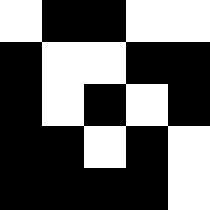[["white", "black", "black", "white", "white"], ["black", "white", "white", "black", "black"], ["black", "white", "black", "white", "black"], ["black", "black", "white", "black", "white"], ["black", "black", "black", "black", "white"]]